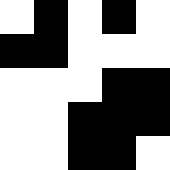[["white", "black", "white", "black", "white"], ["black", "black", "white", "white", "white"], ["white", "white", "white", "black", "black"], ["white", "white", "black", "black", "black"], ["white", "white", "black", "black", "white"]]